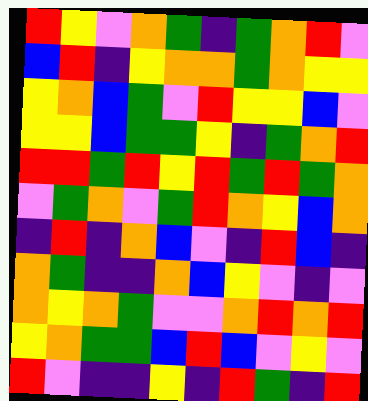[["red", "yellow", "violet", "orange", "green", "indigo", "green", "orange", "red", "violet"], ["blue", "red", "indigo", "yellow", "orange", "orange", "green", "orange", "yellow", "yellow"], ["yellow", "orange", "blue", "green", "violet", "red", "yellow", "yellow", "blue", "violet"], ["yellow", "yellow", "blue", "green", "green", "yellow", "indigo", "green", "orange", "red"], ["red", "red", "green", "red", "yellow", "red", "green", "red", "green", "orange"], ["violet", "green", "orange", "violet", "green", "red", "orange", "yellow", "blue", "orange"], ["indigo", "red", "indigo", "orange", "blue", "violet", "indigo", "red", "blue", "indigo"], ["orange", "green", "indigo", "indigo", "orange", "blue", "yellow", "violet", "indigo", "violet"], ["orange", "yellow", "orange", "green", "violet", "violet", "orange", "red", "orange", "red"], ["yellow", "orange", "green", "green", "blue", "red", "blue", "violet", "yellow", "violet"], ["red", "violet", "indigo", "indigo", "yellow", "indigo", "red", "green", "indigo", "red"]]